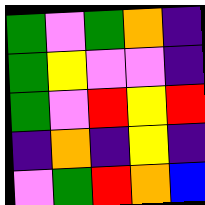[["green", "violet", "green", "orange", "indigo"], ["green", "yellow", "violet", "violet", "indigo"], ["green", "violet", "red", "yellow", "red"], ["indigo", "orange", "indigo", "yellow", "indigo"], ["violet", "green", "red", "orange", "blue"]]